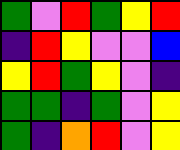[["green", "violet", "red", "green", "yellow", "red"], ["indigo", "red", "yellow", "violet", "violet", "blue"], ["yellow", "red", "green", "yellow", "violet", "indigo"], ["green", "green", "indigo", "green", "violet", "yellow"], ["green", "indigo", "orange", "red", "violet", "yellow"]]